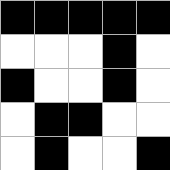[["black", "black", "black", "black", "black"], ["white", "white", "white", "black", "white"], ["black", "white", "white", "black", "white"], ["white", "black", "black", "white", "white"], ["white", "black", "white", "white", "black"]]